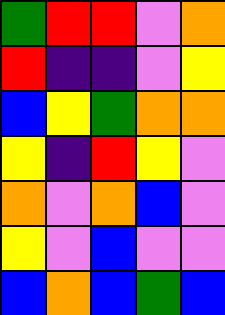[["green", "red", "red", "violet", "orange"], ["red", "indigo", "indigo", "violet", "yellow"], ["blue", "yellow", "green", "orange", "orange"], ["yellow", "indigo", "red", "yellow", "violet"], ["orange", "violet", "orange", "blue", "violet"], ["yellow", "violet", "blue", "violet", "violet"], ["blue", "orange", "blue", "green", "blue"]]